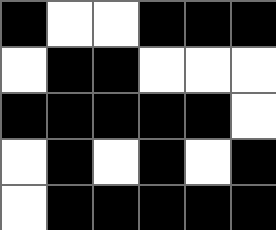[["black", "white", "white", "black", "black", "black"], ["white", "black", "black", "white", "white", "white"], ["black", "black", "black", "black", "black", "white"], ["white", "black", "white", "black", "white", "black"], ["white", "black", "black", "black", "black", "black"]]